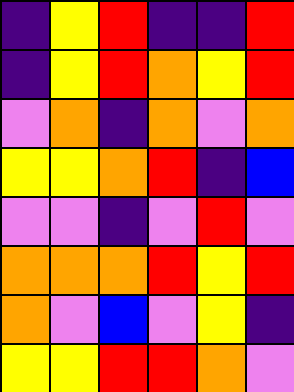[["indigo", "yellow", "red", "indigo", "indigo", "red"], ["indigo", "yellow", "red", "orange", "yellow", "red"], ["violet", "orange", "indigo", "orange", "violet", "orange"], ["yellow", "yellow", "orange", "red", "indigo", "blue"], ["violet", "violet", "indigo", "violet", "red", "violet"], ["orange", "orange", "orange", "red", "yellow", "red"], ["orange", "violet", "blue", "violet", "yellow", "indigo"], ["yellow", "yellow", "red", "red", "orange", "violet"]]